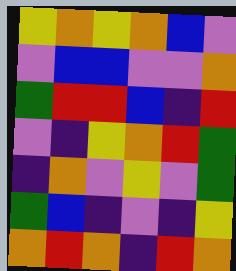[["yellow", "orange", "yellow", "orange", "blue", "violet"], ["violet", "blue", "blue", "violet", "violet", "orange"], ["green", "red", "red", "blue", "indigo", "red"], ["violet", "indigo", "yellow", "orange", "red", "green"], ["indigo", "orange", "violet", "yellow", "violet", "green"], ["green", "blue", "indigo", "violet", "indigo", "yellow"], ["orange", "red", "orange", "indigo", "red", "orange"]]